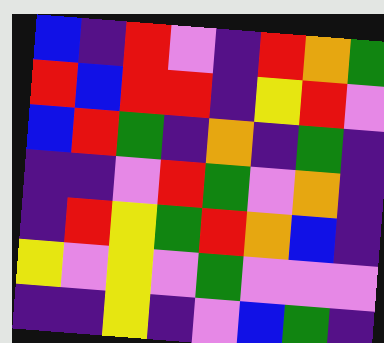[["blue", "indigo", "red", "violet", "indigo", "red", "orange", "green"], ["red", "blue", "red", "red", "indigo", "yellow", "red", "violet"], ["blue", "red", "green", "indigo", "orange", "indigo", "green", "indigo"], ["indigo", "indigo", "violet", "red", "green", "violet", "orange", "indigo"], ["indigo", "red", "yellow", "green", "red", "orange", "blue", "indigo"], ["yellow", "violet", "yellow", "violet", "green", "violet", "violet", "violet"], ["indigo", "indigo", "yellow", "indigo", "violet", "blue", "green", "indigo"]]